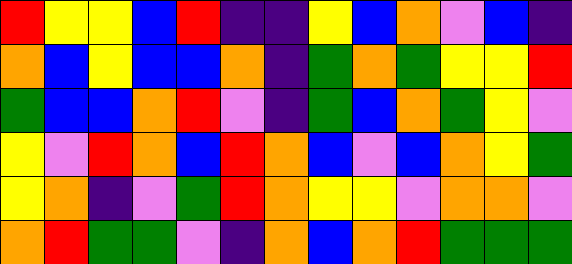[["red", "yellow", "yellow", "blue", "red", "indigo", "indigo", "yellow", "blue", "orange", "violet", "blue", "indigo"], ["orange", "blue", "yellow", "blue", "blue", "orange", "indigo", "green", "orange", "green", "yellow", "yellow", "red"], ["green", "blue", "blue", "orange", "red", "violet", "indigo", "green", "blue", "orange", "green", "yellow", "violet"], ["yellow", "violet", "red", "orange", "blue", "red", "orange", "blue", "violet", "blue", "orange", "yellow", "green"], ["yellow", "orange", "indigo", "violet", "green", "red", "orange", "yellow", "yellow", "violet", "orange", "orange", "violet"], ["orange", "red", "green", "green", "violet", "indigo", "orange", "blue", "orange", "red", "green", "green", "green"]]